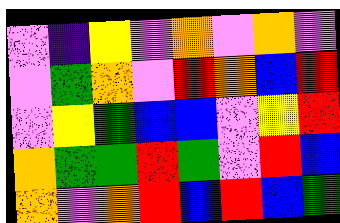[["violet", "indigo", "yellow", "violet", "orange", "violet", "orange", "violet"], ["violet", "green", "orange", "violet", "red", "orange", "blue", "red"], ["violet", "yellow", "green", "blue", "blue", "violet", "yellow", "red"], ["orange", "green", "green", "red", "green", "violet", "red", "blue"], ["orange", "violet", "orange", "red", "blue", "red", "blue", "green"]]